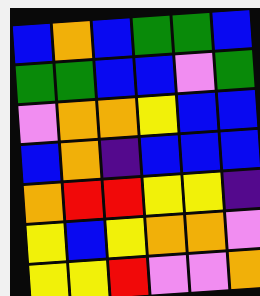[["blue", "orange", "blue", "green", "green", "blue"], ["green", "green", "blue", "blue", "violet", "green"], ["violet", "orange", "orange", "yellow", "blue", "blue"], ["blue", "orange", "indigo", "blue", "blue", "blue"], ["orange", "red", "red", "yellow", "yellow", "indigo"], ["yellow", "blue", "yellow", "orange", "orange", "violet"], ["yellow", "yellow", "red", "violet", "violet", "orange"]]